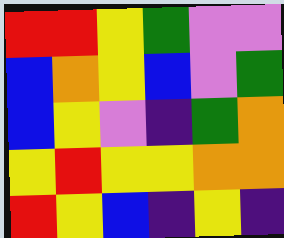[["red", "red", "yellow", "green", "violet", "violet"], ["blue", "orange", "yellow", "blue", "violet", "green"], ["blue", "yellow", "violet", "indigo", "green", "orange"], ["yellow", "red", "yellow", "yellow", "orange", "orange"], ["red", "yellow", "blue", "indigo", "yellow", "indigo"]]